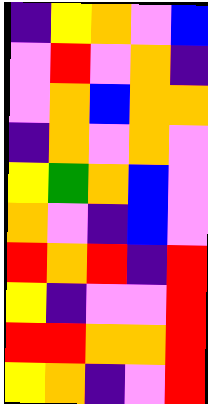[["indigo", "yellow", "orange", "violet", "blue"], ["violet", "red", "violet", "orange", "indigo"], ["violet", "orange", "blue", "orange", "orange"], ["indigo", "orange", "violet", "orange", "violet"], ["yellow", "green", "orange", "blue", "violet"], ["orange", "violet", "indigo", "blue", "violet"], ["red", "orange", "red", "indigo", "red"], ["yellow", "indigo", "violet", "violet", "red"], ["red", "red", "orange", "orange", "red"], ["yellow", "orange", "indigo", "violet", "red"]]